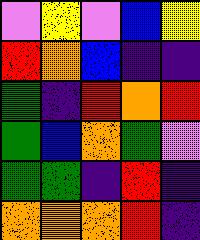[["violet", "yellow", "violet", "blue", "yellow"], ["red", "orange", "blue", "indigo", "indigo"], ["green", "indigo", "red", "orange", "red"], ["green", "blue", "orange", "green", "violet"], ["green", "green", "indigo", "red", "indigo"], ["orange", "orange", "orange", "red", "indigo"]]